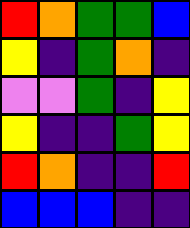[["red", "orange", "green", "green", "blue"], ["yellow", "indigo", "green", "orange", "indigo"], ["violet", "violet", "green", "indigo", "yellow"], ["yellow", "indigo", "indigo", "green", "yellow"], ["red", "orange", "indigo", "indigo", "red"], ["blue", "blue", "blue", "indigo", "indigo"]]